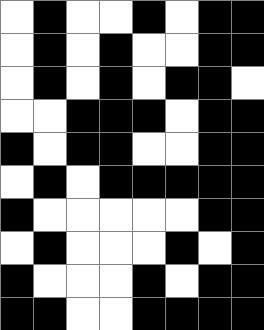[["white", "black", "white", "white", "black", "white", "black", "black"], ["white", "black", "white", "black", "white", "white", "black", "black"], ["white", "black", "white", "black", "white", "black", "black", "white"], ["white", "white", "black", "black", "black", "white", "black", "black"], ["black", "white", "black", "black", "white", "white", "black", "black"], ["white", "black", "white", "black", "black", "black", "black", "black"], ["black", "white", "white", "white", "white", "white", "black", "black"], ["white", "black", "white", "white", "white", "black", "white", "black"], ["black", "white", "white", "white", "black", "white", "black", "black"], ["black", "black", "white", "white", "black", "black", "black", "black"]]